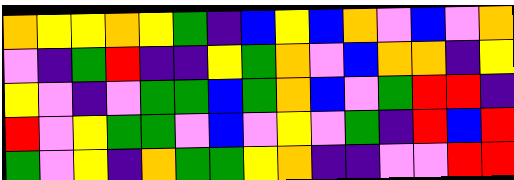[["orange", "yellow", "yellow", "orange", "yellow", "green", "indigo", "blue", "yellow", "blue", "orange", "violet", "blue", "violet", "orange"], ["violet", "indigo", "green", "red", "indigo", "indigo", "yellow", "green", "orange", "violet", "blue", "orange", "orange", "indigo", "yellow"], ["yellow", "violet", "indigo", "violet", "green", "green", "blue", "green", "orange", "blue", "violet", "green", "red", "red", "indigo"], ["red", "violet", "yellow", "green", "green", "violet", "blue", "violet", "yellow", "violet", "green", "indigo", "red", "blue", "red"], ["green", "violet", "yellow", "indigo", "orange", "green", "green", "yellow", "orange", "indigo", "indigo", "violet", "violet", "red", "red"]]